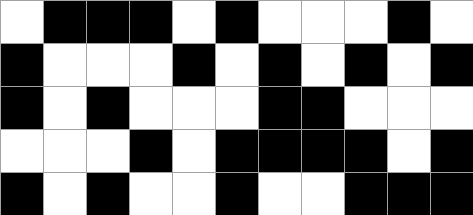[["white", "black", "black", "black", "white", "black", "white", "white", "white", "black", "white"], ["black", "white", "white", "white", "black", "white", "black", "white", "black", "white", "black"], ["black", "white", "black", "white", "white", "white", "black", "black", "white", "white", "white"], ["white", "white", "white", "black", "white", "black", "black", "black", "black", "white", "black"], ["black", "white", "black", "white", "white", "black", "white", "white", "black", "black", "black"]]